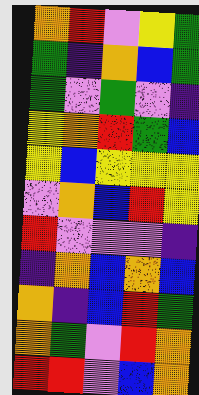[["orange", "red", "violet", "yellow", "green"], ["green", "indigo", "orange", "blue", "green"], ["green", "violet", "green", "violet", "indigo"], ["yellow", "orange", "red", "green", "blue"], ["yellow", "blue", "yellow", "yellow", "yellow"], ["violet", "orange", "blue", "red", "yellow"], ["red", "violet", "violet", "violet", "indigo"], ["indigo", "orange", "blue", "orange", "blue"], ["orange", "indigo", "blue", "red", "green"], ["orange", "green", "violet", "red", "orange"], ["red", "red", "violet", "blue", "orange"]]